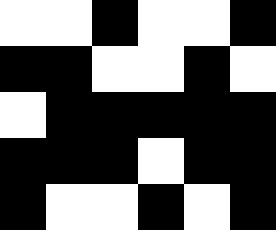[["white", "white", "black", "white", "white", "black"], ["black", "black", "white", "white", "black", "white"], ["white", "black", "black", "black", "black", "black"], ["black", "black", "black", "white", "black", "black"], ["black", "white", "white", "black", "white", "black"]]